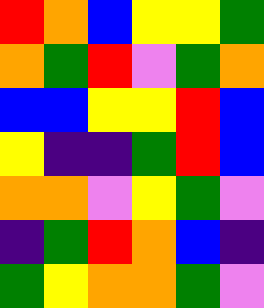[["red", "orange", "blue", "yellow", "yellow", "green"], ["orange", "green", "red", "violet", "green", "orange"], ["blue", "blue", "yellow", "yellow", "red", "blue"], ["yellow", "indigo", "indigo", "green", "red", "blue"], ["orange", "orange", "violet", "yellow", "green", "violet"], ["indigo", "green", "red", "orange", "blue", "indigo"], ["green", "yellow", "orange", "orange", "green", "violet"]]